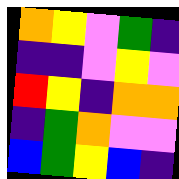[["orange", "yellow", "violet", "green", "indigo"], ["indigo", "indigo", "violet", "yellow", "violet"], ["red", "yellow", "indigo", "orange", "orange"], ["indigo", "green", "orange", "violet", "violet"], ["blue", "green", "yellow", "blue", "indigo"]]